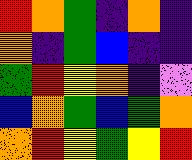[["red", "orange", "green", "indigo", "orange", "indigo"], ["orange", "indigo", "green", "blue", "indigo", "indigo"], ["green", "red", "yellow", "orange", "indigo", "violet"], ["blue", "orange", "green", "blue", "green", "orange"], ["orange", "red", "yellow", "green", "yellow", "red"]]